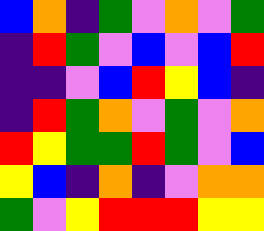[["blue", "orange", "indigo", "green", "violet", "orange", "violet", "green"], ["indigo", "red", "green", "violet", "blue", "violet", "blue", "red"], ["indigo", "indigo", "violet", "blue", "red", "yellow", "blue", "indigo"], ["indigo", "red", "green", "orange", "violet", "green", "violet", "orange"], ["red", "yellow", "green", "green", "red", "green", "violet", "blue"], ["yellow", "blue", "indigo", "orange", "indigo", "violet", "orange", "orange"], ["green", "violet", "yellow", "red", "red", "red", "yellow", "yellow"]]